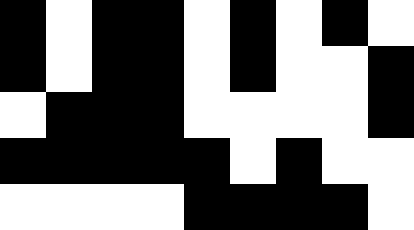[["black", "white", "black", "black", "white", "black", "white", "black", "white"], ["black", "white", "black", "black", "white", "black", "white", "white", "black"], ["white", "black", "black", "black", "white", "white", "white", "white", "black"], ["black", "black", "black", "black", "black", "white", "black", "white", "white"], ["white", "white", "white", "white", "black", "black", "black", "black", "white"]]